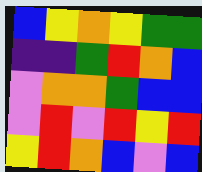[["blue", "yellow", "orange", "yellow", "green", "green"], ["indigo", "indigo", "green", "red", "orange", "blue"], ["violet", "orange", "orange", "green", "blue", "blue"], ["violet", "red", "violet", "red", "yellow", "red"], ["yellow", "red", "orange", "blue", "violet", "blue"]]